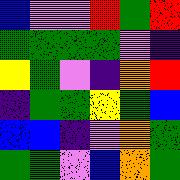[["blue", "violet", "violet", "red", "green", "red"], ["green", "green", "green", "green", "violet", "indigo"], ["yellow", "green", "violet", "indigo", "orange", "red"], ["indigo", "green", "green", "yellow", "green", "blue"], ["blue", "blue", "indigo", "violet", "orange", "green"], ["green", "green", "violet", "blue", "orange", "green"]]